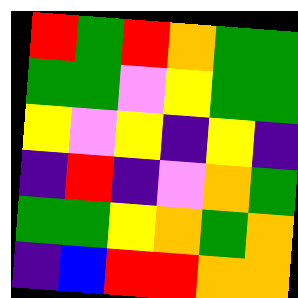[["red", "green", "red", "orange", "green", "green"], ["green", "green", "violet", "yellow", "green", "green"], ["yellow", "violet", "yellow", "indigo", "yellow", "indigo"], ["indigo", "red", "indigo", "violet", "orange", "green"], ["green", "green", "yellow", "orange", "green", "orange"], ["indigo", "blue", "red", "red", "orange", "orange"]]